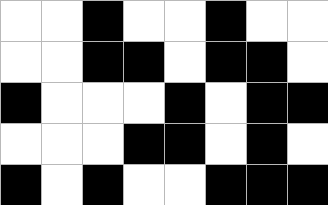[["white", "white", "black", "white", "white", "black", "white", "white"], ["white", "white", "black", "black", "white", "black", "black", "white"], ["black", "white", "white", "white", "black", "white", "black", "black"], ["white", "white", "white", "black", "black", "white", "black", "white"], ["black", "white", "black", "white", "white", "black", "black", "black"]]